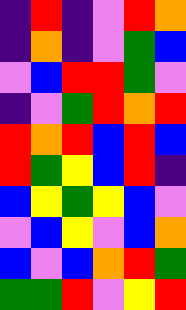[["indigo", "red", "indigo", "violet", "red", "orange"], ["indigo", "orange", "indigo", "violet", "green", "blue"], ["violet", "blue", "red", "red", "green", "violet"], ["indigo", "violet", "green", "red", "orange", "red"], ["red", "orange", "red", "blue", "red", "blue"], ["red", "green", "yellow", "blue", "red", "indigo"], ["blue", "yellow", "green", "yellow", "blue", "violet"], ["violet", "blue", "yellow", "violet", "blue", "orange"], ["blue", "violet", "blue", "orange", "red", "green"], ["green", "green", "red", "violet", "yellow", "red"]]